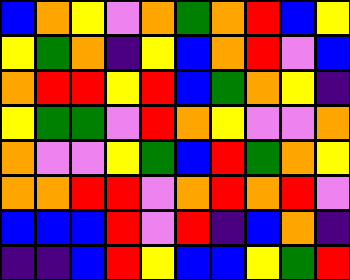[["blue", "orange", "yellow", "violet", "orange", "green", "orange", "red", "blue", "yellow"], ["yellow", "green", "orange", "indigo", "yellow", "blue", "orange", "red", "violet", "blue"], ["orange", "red", "red", "yellow", "red", "blue", "green", "orange", "yellow", "indigo"], ["yellow", "green", "green", "violet", "red", "orange", "yellow", "violet", "violet", "orange"], ["orange", "violet", "violet", "yellow", "green", "blue", "red", "green", "orange", "yellow"], ["orange", "orange", "red", "red", "violet", "orange", "red", "orange", "red", "violet"], ["blue", "blue", "blue", "red", "violet", "red", "indigo", "blue", "orange", "indigo"], ["indigo", "indigo", "blue", "red", "yellow", "blue", "blue", "yellow", "green", "red"]]